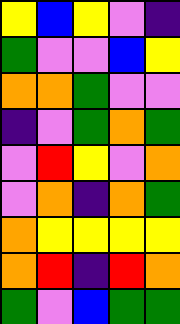[["yellow", "blue", "yellow", "violet", "indigo"], ["green", "violet", "violet", "blue", "yellow"], ["orange", "orange", "green", "violet", "violet"], ["indigo", "violet", "green", "orange", "green"], ["violet", "red", "yellow", "violet", "orange"], ["violet", "orange", "indigo", "orange", "green"], ["orange", "yellow", "yellow", "yellow", "yellow"], ["orange", "red", "indigo", "red", "orange"], ["green", "violet", "blue", "green", "green"]]